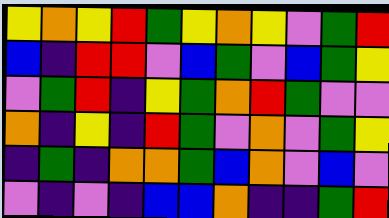[["yellow", "orange", "yellow", "red", "green", "yellow", "orange", "yellow", "violet", "green", "red"], ["blue", "indigo", "red", "red", "violet", "blue", "green", "violet", "blue", "green", "yellow"], ["violet", "green", "red", "indigo", "yellow", "green", "orange", "red", "green", "violet", "violet"], ["orange", "indigo", "yellow", "indigo", "red", "green", "violet", "orange", "violet", "green", "yellow"], ["indigo", "green", "indigo", "orange", "orange", "green", "blue", "orange", "violet", "blue", "violet"], ["violet", "indigo", "violet", "indigo", "blue", "blue", "orange", "indigo", "indigo", "green", "red"]]